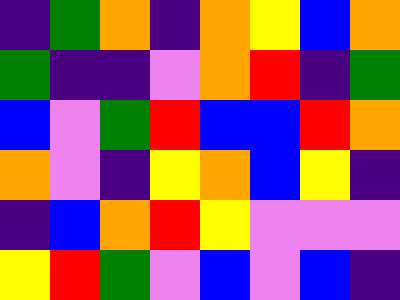[["indigo", "green", "orange", "indigo", "orange", "yellow", "blue", "orange"], ["green", "indigo", "indigo", "violet", "orange", "red", "indigo", "green"], ["blue", "violet", "green", "red", "blue", "blue", "red", "orange"], ["orange", "violet", "indigo", "yellow", "orange", "blue", "yellow", "indigo"], ["indigo", "blue", "orange", "red", "yellow", "violet", "violet", "violet"], ["yellow", "red", "green", "violet", "blue", "violet", "blue", "indigo"]]